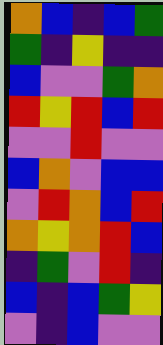[["orange", "blue", "indigo", "blue", "green"], ["green", "indigo", "yellow", "indigo", "indigo"], ["blue", "violet", "violet", "green", "orange"], ["red", "yellow", "red", "blue", "red"], ["violet", "violet", "red", "violet", "violet"], ["blue", "orange", "violet", "blue", "blue"], ["violet", "red", "orange", "blue", "red"], ["orange", "yellow", "orange", "red", "blue"], ["indigo", "green", "violet", "red", "indigo"], ["blue", "indigo", "blue", "green", "yellow"], ["violet", "indigo", "blue", "violet", "violet"]]